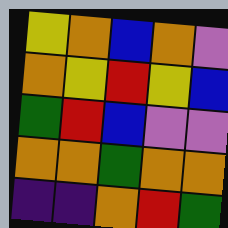[["yellow", "orange", "blue", "orange", "violet"], ["orange", "yellow", "red", "yellow", "blue"], ["green", "red", "blue", "violet", "violet"], ["orange", "orange", "green", "orange", "orange"], ["indigo", "indigo", "orange", "red", "green"]]